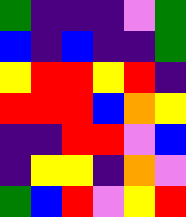[["green", "indigo", "indigo", "indigo", "violet", "green"], ["blue", "indigo", "blue", "indigo", "indigo", "green"], ["yellow", "red", "red", "yellow", "red", "indigo"], ["red", "red", "red", "blue", "orange", "yellow"], ["indigo", "indigo", "red", "red", "violet", "blue"], ["indigo", "yellow", "yellow", "indigo", "orange", "violet"], ["green", "blue", "red", "violet", "yellow", "red"]]